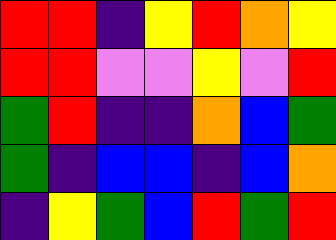[["red", "red", "indigo", "yellow", "red", "orange", "yellow"], ["red", "red", "violet", "violet", "yellow", "violet", "red"], ["green", "red", "indigo", "indigo", "orange", "blue", "green"], ["green", "indigo", "blue", "blue", "indigo", "blue", "orange"], ["indigo", "yellow", "green", "blue", "red", "green", "red"]]